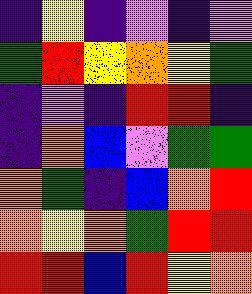[["indigo", "yellow", "indigo", "violet", "indigo", "violet"], ["green", "red", "yellow", "orange", "yellow", "green"], ["indigo", "violet", "indigo", "red", "red", "indigo"], ["indigo", "orange", "blue", "violet", "green", "green"], ["orange", "green", "indigo", "blue", "orange", "red"], ["orange", "yellow", "orange", "green", "red", "red"], ["red", "red", "blue", "red", "yellow", "orange"]]